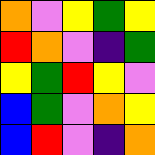[["orange", "violet", "yellow", "green", "yellow"], ["red", "orange", "violet", "indigo", "green"], ["yellow", "green", "red", "yellow", "violet"], ["blue", "green", "violet", "orange", "yellow"], ["blue", "red", "violet", "indigo", "orange"]]